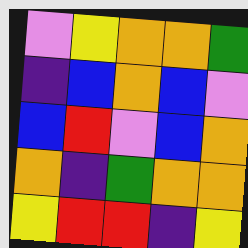[["violet", "yellow", "orange", "orange", "green"], ["indigo", "blue", "orange", "blue", "violet"], ["blue", "red", "violet", "blue", "orange"], ["orange", "indigo", "green", "orange", "orange"], ["yellow", "red", "red", "indigo", "yellow"]]